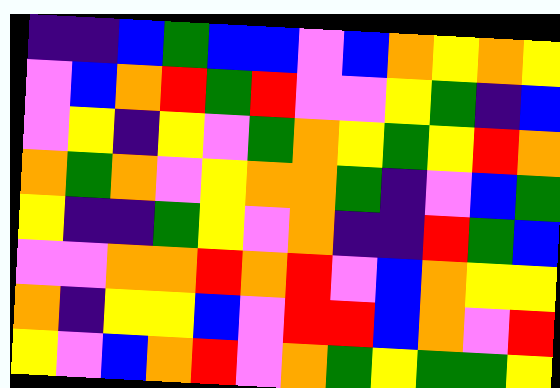[["indigo", "indigo", "blue", "green", "blue", "blue", "violet", "blue", "orange", "yellow", "orange", "yellow"], ["violet", "blue", "orange", "red", "green", "red", "violet", "violet", "yellow", "green", "indigo", "blue"], ["violet", "yellow", "indigo", "yellow", "violet", "green", "orange", "yellow", "green", "yellow", "red", "orange"], ["orange", "green", "orange", "violet", "yellow", "orange", "orange", "green", "indigo", "violet", "blue", "green"], ["yellow", "indigo", "indigo", "green", "yellow", "violet", "orange", "indigo", "indigo", "red", "green", "blue"], ["violet", "violet", "orange", "orange", "red", "orange", "red", "violet", "blue", "orange", "yellow", "yellow"], ["orange", "indigo", "yellow", "yellow", "blue", "violet", "red", "red", "blue", "orange", "violet", "red"], ["yellow", "violet", "blue", "orange", "red", "violet", "orange", "green", "yellow", "green", "green", "yellow"]]